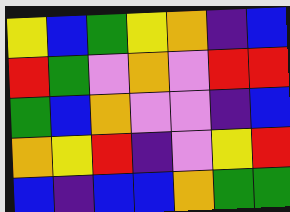[["yellow", "blue", "green", "yellow", "orange", "indigo", "blue"], ["red", "green", "violet", "orange", "violet", "red", "red"], ["green", "blue", "orange", "violet", "violet", "indigo", "blue"], ["orange", "yellow", "red", "indigo", "violet", "yellow", "red"], ["blue", "indigo", "blue", "blue", "orange", "green", "green"]]